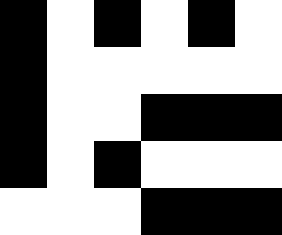[["black", "white", "black", "white", "black", "white"], ["black", "white", "white", "white", "white", "white"], ["black", "white", "white", "black", "black", "black"], ["black", "white", "black", "white", "white", "white"], ["white", "white", "white", "black", "black", "black"]]